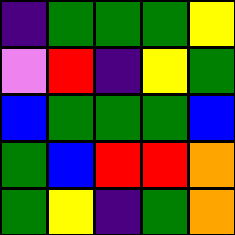[["indigo", "green", "green", "green", "yellow"], ["violet", "red", "indigo", "yellow", "green"], ["blue", "green", "green", "green", "blue"], ["green", "blue", "red", "red", "orange"], ["green", "yellow", "indigo", "green", "orange"]]